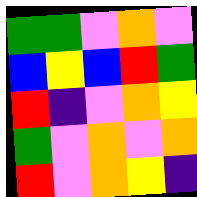[["green", "green", "violet", "orange", "violet"], ["blue", "yellow", "blue", "red", "green"], ["red", "indigo", "violet", "orange", "yellow"], ["green", "violet", "orange", "violet", "orange"], ["red", "violet", "orange", "yellow", "indigo"]]